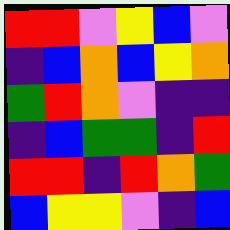[["red", "red", "violet", "yellow", "blue", "violet"], ["indigo", "blue", "orange", "blue", "yellow", "orange"], ["green", "red", "orange", "violet", "indigo", "indigo"], ["indigo", "blue", "green", "green", "indigo", "red"], ["red", "red", "indigo", "red", "orange", "green"], ["blue", "yellow", "yellow", "violet", "indigo", "blue"]]